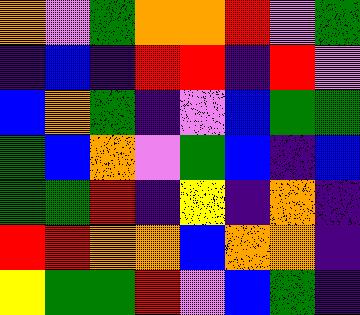[["orange", "violet", "green", "orange", "orange", "red", "violet", "green"], ["indigo", "blue", "indigo", "red", "red", "indigo", "red", "violet"], ["blue", "orange", "green", "indigo", "violet", "blue", "green", "green"], ["green", "blue", "orange", "violet", "green", "blue", "indigo", "blue"], ["green", "green", "red", "indigo", "yellow", "indigo", "orange", "indigo"], ["red", "red", "orange", "orange", "blue", "orange", "orange", "indigo"], ["yellow", "green", "green", "red", "violet", "blue", "green", "indigo"]]